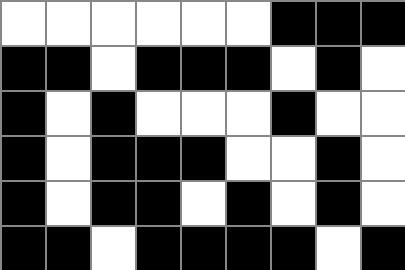[["white", "white", "white", "white", "white", "white", "black", "black", "black"], ["black", "black", "white", "black", "black", "black", "white", "black", "white"], ["black", "white", "black", "white", "white", "white", "black", "white", "white"], ["black", "white", "black", "black", "black", "white", "white", "black", "white"], ["black", "white", "black", "black", "white", "black", "white", "black", "white"], ["black", "black", "white", "black", "black", "black", "black", "white", "black"]]